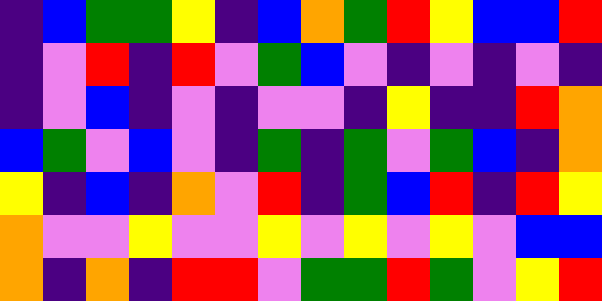[["indigo", "blue", "green", "green", "yellow", "indigo", "blue", "orange", "green", "red", "yellow", "blue", "blue", "red"], ["indigo", "violet", "red", "indigo", "red", "violet", "green", "blue", "violet", "indigo", "violet", "indigo", "violet", "indigo"], ["indigo", "violet", "blue", "indigo", "violet", "indigo", "violet", "violet", "indigo", "yellow", "indigo", "indigo", "red", "orange"], ["blue", "green", "violet", "blue", "violet", "indigo", "green", "indigo", "green", "violet", "green", "blue", "indigo", "orange"], ["yellow", "indigo", "blue", "indigo", "orange", "violet", "red", "indigo", "green", "blue", "red", "indigo", "red", "yellow"], ["orange", "violet", "violet", "yellow", "violet", "violet", "yellow", "violet", "yellow", "violet", "yellow", "violet", "blue", "blue"], ["orange", "indigo", "orange", "indigo", "red", "red", "violet", "green", "green", "red", "green", "violet", "yellow", "red"]]